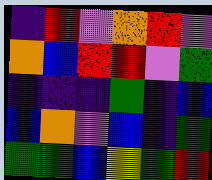[["indigo", "red", "violet", "orange", "red", "violet"], ["orange", "blue", "red", "red", "violet", "green"], ["indigo", "indigo", "indigo", "green", "indigo", "blue"], ["blue", "orange", "violet", "blue", "indigo", "green"], ["green", "green", "blue", "yellow", "green", "red"]]